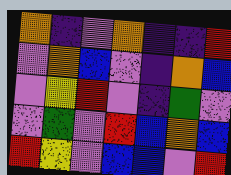[["orange", "indigo", "violet", "orange", "indigo", "indigo", "red"], ["violet", "orange", "blue", "violet", "indigo", "orange", "blue"], ["violet", "yellow", "red", "violet", "indigo", "green", "violet"], ["violet", "green", "violet", "red", "blue", "orange", "blue"], ["red", "yellow", "violet", "blue", "blue", "violet", "red"]]